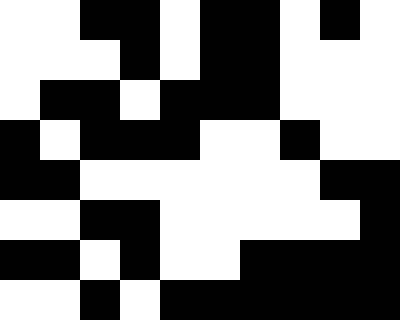[["white", "white", "black", "black", "white", "black", "black", "white", "black", "white"], ["white", "white", "white", "black", "white", "black", "black", "white", "white", "white"], ["white", "black", "black", "white", "black", "black", "black", "white", "white", "white"], ["black", "white", "black", "black", "black", "white", "white", "black", "white", "white"], ["black", "black", "white", "white", "white", "white", "white", "white", "black", "black"], ["white", "white", "black", "black", "white", "white", "white", "white", "white", "black"], ["black", "black", "white", "black", "white", "white", "black", "black", "black", "black"], ["white", "white", "black", "white", "black", "black", "black", "black", "black", "black"]]